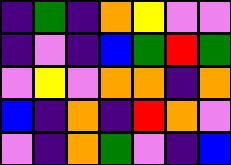[["indigo", "green", "indigo", "orange", "yellow", "violet", "violet"], ["indigo", "violet", "indigo", "blue", "green", "red", "green"], ["violet", "yellow", "violet", "orange", "orange", "indigo", "orange"], ["blue", "indigo", "orange", "indigo", "red", "orange", "violet"], ["violet", "indigo", "orange", "green", "violet", "indigo", "blue"]]